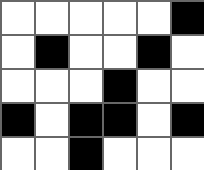[["white", "white", "white", "white", "white", "black"], ["white", "black", "white", "white", "black", "white"], ["white", "white", "white", "black", "white", "white"], ["black", "white", "black", "black", "white", "black"], ["white", "white", "black", "white", "white", "white"]]